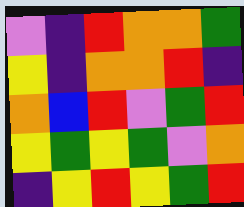[["violet", "indigo", "red", "orange", "orange", "green"], ["yellow", "indigo", "orange", "orange", "red", "indigo"], ["orange", "blue", "red", "violet", "green", "red"], ["yellow", "green", "yellow", "green", "violet", "orange"], ["indigo", "yellow", "red", "yellow", "green", "red"]]